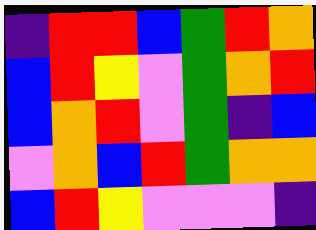[["indigo", "red", "red", "blue", "green", "red", "orange"], ["blue", "red", "yellow", "violet", "green", "orange", "red"], ["blue", "orange", "red", "violet", "green", "indigo", "blue"], ["violet", "orange", "blue", "red", "green", "orange", "orange"], ["blue", "red", "yellow", "violet", "violet", "violet", "indigo"]]